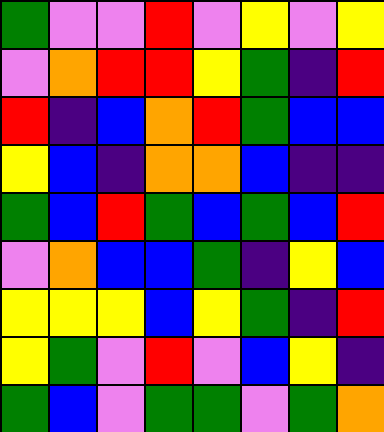[["green", "violet", "violet", "red", "violet", "yellow", "violet", "yellow"], ["violet", "orange", "red", "red", "yellow", "green", "indigo", "red"], ["red", "indigo", "blue", "orange", "red", "green", "blue", "blue"], ["yellow", "blue", "indigo", "orange", "orange", "blue", "indigo", "indigo"], ["green", "blue", "red", "green", "blue", "green", "blue", "red"], ["violet", "orange", "blue", "blue", "green", "indigo", "yellow", "blue"], ["yellow", "yellow", "yellow", "blue", "yellow", "green", "indigo", "red"], ["yellow", "green", "violet", "red", "violet", "blue", "yellow", "indigo"], ["green", "blue", "violet", "green", "green", "violet", "green", "orange"]]